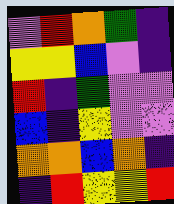[["violet", "red", "orange", "green", "indigo"], ["yellow", "yellow", "blue", "violet", "indigo"], ["red", "indigo", "green", "violet", "violet"], ["blue", "indigo", "yellow", "violet", "violet"], ["orange", "orange", "blue", "orange", "indigo"], ["indigo", "red", "yellow", "yellow", "red"]]